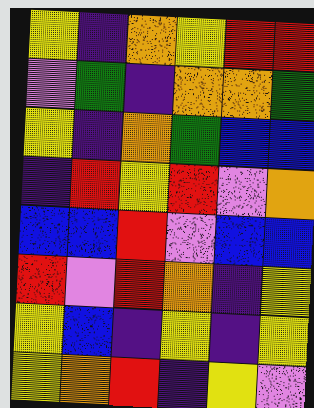[["yellow", "indigo", "orange", "yellow", "red", "red"], ["violet", "green", "indigo", "orange", "orange", "green"], ["yellow", "indigo", "orange", "green", "blue", "blue"], ["indigo", "red", "yellow", "red", "violet", "orange"], ["blue", "blue", "red", "violet", "blue", "blue"], ["red", "violet", "red", "orange", "indigo", "yellow"], ["yellow", "blue", "indigo", "yellow", "indigo", "yellow"], ["yellow", "orange", "red", "indigo", "yellow", "violet"]]